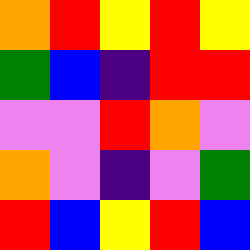[["orange", "red", "yellow", "red", "yellow"], ["green", "blue", "indigo", "red", "red"], ["violet", "violet", "red", "orange", "violet"], ["orange", "violet", "indigo", "violet", "green"], ["red", "blue", "yellow", "red", "blue"]]